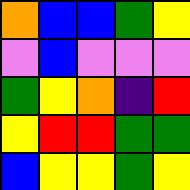[["orange", "blue", "blue", "green", "yellow"], ["violet", "blue", "violet", "violet", "violet"], ["green", "yellow", "orange", "indigo", "red"], ["yellow", "red", "red", "green", "green"], ["blue", "yellow", "yellow", "green", "yellow"]]